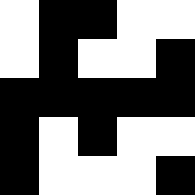[["white", "black", "black", "white", "white"], ["white", "black", "white", "white", "black"], ["black", "black", "black", "black", "black"], ["black", "white", "black", "white", "white"], ["black", "white", "white", "white", "black"]]